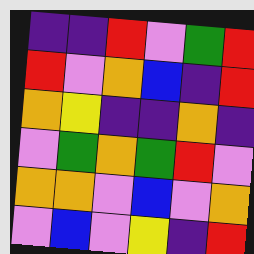[["indigo", "indigo", "red", "violet", "green", "red"], ["red", "violet", "orange", "blue", "indigo", "red"], ["orange", "yellow", "indigo", "indigo", "orange", "indigo"], ["violet", "green", "orange", "green", "red", "violet"], ["orange", "orange", "violet", "blue", "violet", "orange"], ["violet", "blue", "violet", "yellow", "indigo", "red"]]